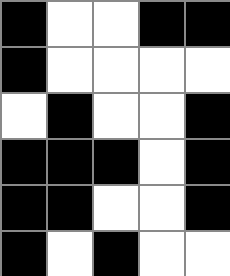[["black", "white", "white", "black", "black"], ["black", "white", "white", "white", "white"], ["white", "black", "white", "white", "black"], ["black", "black", "black", "white", "black"], ["black", "black", "white", "white", "black"], ["black", "white", "black", "white", "white"]]